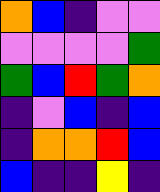[["orange", "blue", "indigo", "violet", "violet"], ["violet", "violet", "violet", "violet", "green"], ["green", "blue", "red", "green", "orange"], ["indigo", "violet", "blue", "indigo", "blue"], ["indigo", "orange", "orange", "red", "blue"], ["blue", "indigo", "indigo", "yellow", "indigo"]]